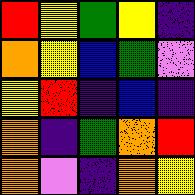[["red", "yellow", "green", "yellow", "indigo"], ["orange", "yellow", "blue", "green", "violet"], ["yellow", "red", "indigo", "blue", "indigo"], ["orange", "indigo", "green", "orange", "red"], ["orange", "violet", "indigo", "orange", "yellow"]]